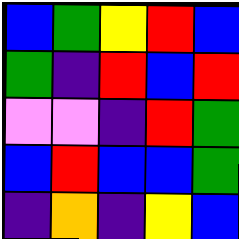[["blue", "green", "yellow", "red", "blue"], ["green", "indigo", "red", "blue", "red"], ["violet", "violet", "indigo", "red", "green"], ["blue", "red", "blue", "blue", "green"], ["indigo", "orange", "indigo", "yellow", "blue"]]